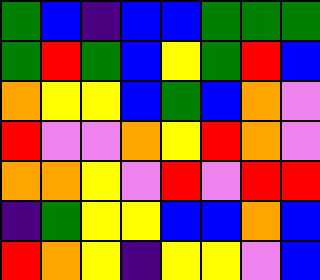[["green", "blue", "indigo", "blue", "blue", "green", "green", "green"], ["green", "red", "green", "blue", "yellow", "green", "red", "blue"], ["orange", "yellow", "yellow", "blue", "green", "blue", "orange", "violet"], ["red", "violet", "violet", "orange", "yellow", "red", "orange", "violet"], ["orange", "orange", "yellow", "violet", "red", "violet", "red", "red"], ["indigo", "green", "yellow", "yellow", "blue", "blue", "orange", "blue"], ["red", "orange", "yellow", "indigo", "yellow", "yellow", "violet", "blue"]]